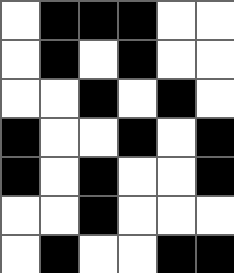[["white", "black", "black", "black", "white", "white"], ["white", "black", "white", "black", "white", "white"], ["white", "white", "black", "white", "black", "white"], ["black", "white", "white", "black", "white", "black"], ["black", "white", "black", "white", "white", "black"], ["white", "white", "black", "white", "white", "white"], ["white", "black", "white", "white", "black", "black"]]